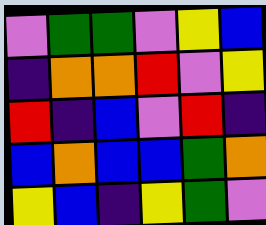[["violet", "green", "green", "violet", "yellow", "blue"], ["indigo", "orange", "orange", "red", "violet", "yellow"], ["red", "indigo", "blue", "violet", "red", "indigo"], ["blue", "orange", "blue", "blue", "green", "orange"], ["yellow", "blue", "indigo", "yellow", "green", "violet"]]